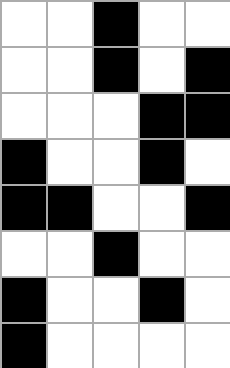[["white", "white", "black", "white", "white"], ["white", "white", "black", "white", "black"], ["white", "white", "white", "black", "black"], ["black", "white", "white", "black", "white"], ["black", "black", "white", "white", "black"], ["white", "white", "black", "white", "white"], ["black", "white", "white", "black", "white"], ["black", "white", "white", "white", "white"]]